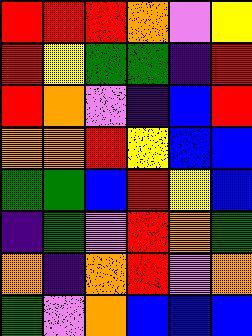[["red", "red", "red", "orange", "violet", "yellow"], ["red", "yellow", "green", "green", "indigo", "red"], ["red", "orange", "violet", "indigo", "blue", "red"], ["orange", "orange", "red", "yellow", "blue", "blue"], ["green", "green", "blue", "red", "yellow", "blue"], ["indigo", "green", "violet", "red", "orange", "green"], ["orange", "indigo", "orange", "red", "violet", "orange"], ["green", "violet", "orange", "blue", "blue", "blue"]]